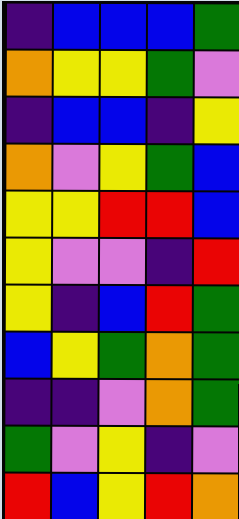[["indigo", "blue", "blue", "blue", "green"], ["orange", "yellow", "yellow", "green", "violet"], ["indigo", "blue", "blue", "indigo", "yellow"], ["orange", "violet", "yellow", "green", "blue"], ["yellow", "yellow", "red", "red", "blue"], ["yellow", "violet", "violet", "indigo", "red"], ["yellow", "indigo", "blue", "red", "green"], ["blue", "yellow", "green", "orange", "green"], ["indigo", "indigo", "violet", "orange", "green"], ["green", "violet", "yellow", "indigo", "violet"], ["red", "blue", "yellow", "red", "orange"]]